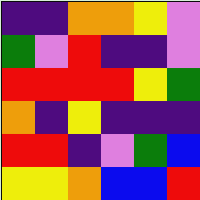[["indigo", "indigo", "orange", "orange", "yellow", "violet"], ["green", "violet", "red", "indigo", "indigo", "violet"], ["red", "red", "red", "red", "yellow", "green"], ["orange", "indigo", "yellow", "indigo", "indigo", "indigo"], ["red", "red", "indigo", "violet", "green", "blue"], ["yellow", "yellow", "orange", "blue", "blue", "red"]]